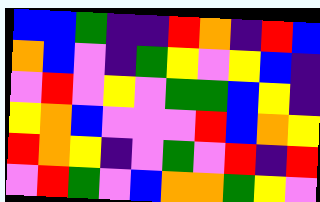[["blue", "blue", "green", "indigo", "indigo", "red", "orange", "indigo", "red", "blue"], ["orange", "blue", "violet", "indigo", "green", "yellow", "violet", "yellow", "blue", "indigo"], ["violet", "red", "violet", "yellow", "violet", "green", "green", "blue", "yellow", "indigo"], ["yellow", "orange", "blue", "violet", "violet", "violet", "red", "blue", "orange", "yellow"], ["red", "orange", "yellow", "indigo", "violet", "green", "violet", "red", "indigo", "red"], ["violet", "red", "green", "violet", "blue", "orange", "orange", "green", "yellow", "violet"]]